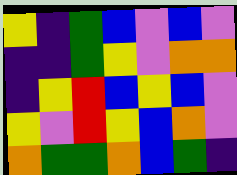[["yellow", "indigo", "green", "blue", "violet", "blue", "violet"], ["indigo", "indigo", "green", "yellow", "violet", "orange", "orange"], ["indigo", "yellow", "red", "blue", "yellow", "blue", "violet"], ["yellow", "violet", "red", "yellow", "blue", "orange", "violet"], ["orange", "green", "green", "orange", "blue", "green", "indigo"]]